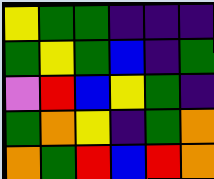[["yellow", "green", "green", "indigo", "indigo", "indigo"], ["green", "yellow", "green", "blue", "indigo", "green"], ["violet", "red", "blue", "yellow", "green", "indigo"], ["green", "orange", "yellow", "indigo", "green", "orange"], ["orange", "green", "red", "blue", "red", "orange"]]